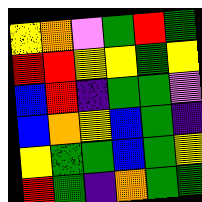[["yellow", "orange", "violet", "green", "red", "green"], ["red", "red", "yellow", "yellow", "green", "yellow"], ["blue", "red", "indigo", "green", "green", "violet"], ["blue", "orange", "yellow", "blue", "green", "indigo"], ["yellow", "green", "green", "blue", "green", "yellow"], ["red", "green", "indigo", "orange", "green", "green"]]